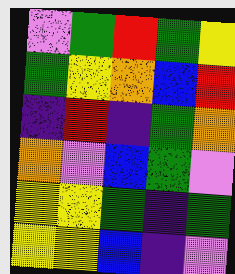[["violet", "green", "red", "green", "yellow"], ["green", "yellow", "orange", "blue", "red"], ["indigo", "red", "indigo", "green", "orange"], ["orange", "violet", "blue", "green", "violet"], ["yellow", "yellow", "green", "indigo", "green"], ["yellow", "yellow", "blue", "indigo", "violet"]]